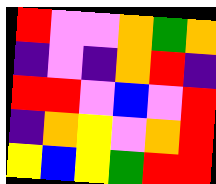[["red", "violet", "violet", "orange", "green", "orange"], ["indigo", "violet", "indigo", "orange", "red", "indigo"], ["red", "red", "violet", "blue", "violet", "red"], ["indigo", "orange", "yellow", "violet", "orange", "red"], ["yellow", "blue", "yellow", "green", "red", "red"]]